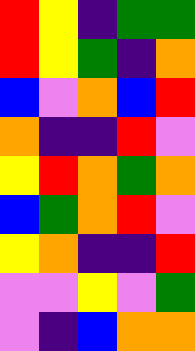[["red", "yellow", "indigo", "green", "green"], ["red", "yellow", "green", "indigo", "orange"], ["blue", "violet", "orange", "blue", "red"], ["orange", "indigo", "indigo", "red", "violet"], ["yellow", "red", "orange", "green", "orange"], ["blue", "green", "orange", "red", "violet"], ["yellow", "orange", "indigo", "indigo", "red"], ["violet", "violet", "yellow", "violet", "green"], ["violet", "indigo", "blue", "orange", "orange"]]